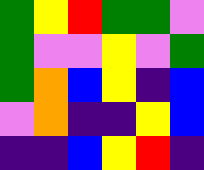[["green", "yellow", "red", "green", "green", "violet"], ["green", "violet", "violet", "yellow", "violet", "green"], ["green", "orange", "blue", "yellow", "indigo", "blue"], ["violet", "orange", "indigo", "indigo", "yellow", "blue"], ["indigo", "indigo", "blue", "yellow", "red", "indigo"]]